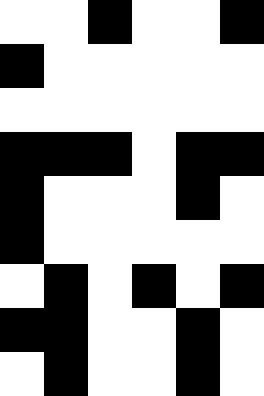[["white", "white", "black", "white", "white", "black"], ["black", "white", "white", "white", "white", "white"], ["white", "white", "white", "white", "white", "white"], ["black", "black", "black", "white", "black", "black"], ["black", "white", "white", "white", "black", "white"], ["black", "white", "white", "white", "white", "white"], ["white", "black", "white", "black", "white", "black"], ["black", "black", "white", "white", "black", "white"], ["white", "black", "white", "white", "black", "white"]]